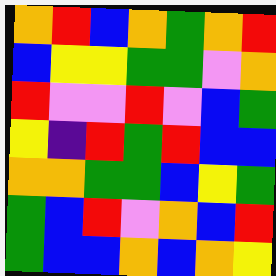[["orange", "red", "blue", "orange", "green", "orange", "red"], ["blue", "yellow", "yellow", "green", "green", "violet", "orange"], ["red", "violet", "violet", "red", "violet", "blue", "green"], ["yellow", "indigo", "red", "green", "red", "blue", "blue"], ["orange", "orange", "green", "green", "blue", "yellow", "green"], ["green", "blue", "red", "violet", "orange", "blue", "red"], ["green", "blue", "blue", "orange", "blue", "orange", "yellow"]]